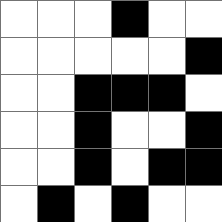[["white", "white", "white", "black", "white", "white"], ["white", "white", "white", "white", "white", "black"], ["white", "white", "black", "black", "black", "white"], ["white", "white", "black", "white", "white", "black"], ["white", "white", "black", "white", "black", "black"], ["white", "black", "white", "black", "white", "white"]]